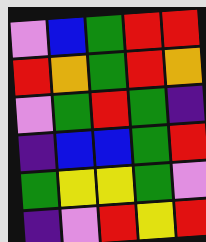[["violet", "blue", "green", "red", "red"], ["red", "orange", "green", "red", "orange"], ["violet", "green", "red", "green", "indigo"], ["indigo", "blue", "blue", "green", "red"], ["green", "yellow", "yellow", "green", "violet"], ["indigo", "violet", "red", "yellow", "red"]]